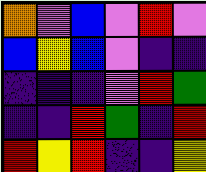[["orange", "violet", "blue", "violet", "red", "violet"], ["blue", "yellow", "blue", "violet", "indigo", "indigo"], ["indigo", "indigo", "indigo", "violet", "red", "green"], ["indigo", "indigo", "red", "green", "indigo", "red"], ["red", "yellow", "red", "indigo", "indigo", "yellow"]]